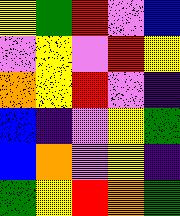[["yellow", "green", "red", "violet", "blue"], ["violet", "yellow", "violet", "red", "yellow"], ["orange", "yellow", "red", "violet", "indigo"], ["blue", "indigo", "violet", "yellow", "green"], ["blue", "orange", "violet", "yellow", "indigo"], ["green", "yellow", "red", "orange", "green"]]